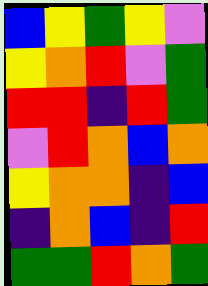[["blue", "yellow", "green", "yellow", "violet"], ["yellow", "orange", "red", "violet", "green"], ["red", "red", "indigo", "red", "green"], ["violet", "red", "orange", "blue", "orange"], ["yellow", "orange", "orange", "indigo", "blue"], ["indigo", "orange", "blue", "indigo", "red"], ["green", "green", "red", "orange", "green"]]